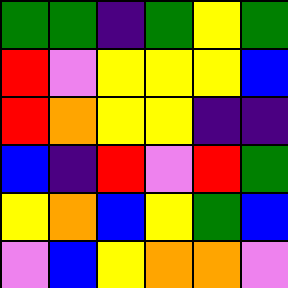[["green", "green", "indigo", "green", "yellow", "green"], ["red", "violet", "yellow", "yellow", "yellow", "blue"], ["red", "orange", "yellow", "yellow", "indigo", "indigo"], ["blue", "indigo", "red", "violet", "red", "green"], ["yellow", "orange", "blue", "yellow", "green", "blue"], ["violet", "blue", "yellow", "orange", "orange", "violet"]]